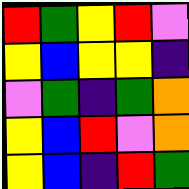[["red", "green", "yellow", "red", "violet"], ["yellow", "blue", "yellow", "yellow", "indigo"], ["violet", "green", "indigo", "green", "orange"], ["yellow", "blue", "red", "violet", "orange"], ["yellow", "blue", "indigo", "red", "green"]]